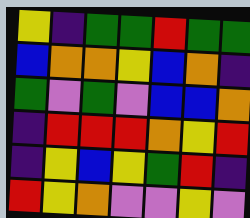[["yellow", "indigo", "green", "green", "red", "green", "green"], ["blue", "orange", "orange", "yellow", "blue", "orange", "indigo"], ["green", "violet", "green", "violet", "blue", "blue", "orange"], ["indigo", "red", "red", "red", "orange", "yellow", "red"], ["indigo", "yellow", "blue", "yellow", "green", "red", "indigo"], ["red", "yellow", "orange", "violet", "violet", "yellow", "violet"]]